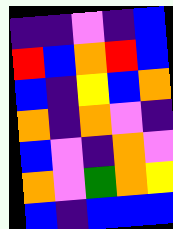[["indigo", "indigo", "violet", "indigo", "blue"], ["red", "blue", "orange", "red", "blue"], ["blue", "indigo", "yellow", "blue", "orange"], ["orange", "indigo", "orange", "violet", "indigo"], ["blue", "violet", "indigo", "orange", "violet"], ["orange", "violet", "green", "orange", "yellow"], ["blue", "indigo", "blue", "blue", "blue"]]